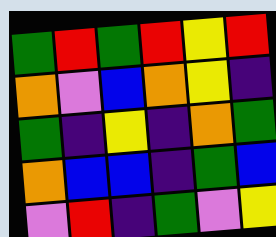[["green", "red", "green", "red", "yellow", "red"], ["orange", "violet", "blue", "orange", "yellow", "indigo"], ["green", "indigo", "yellow", "indigo", "orange", "green"], ["orange", "blue", "blue", "indigo", "green", "blue"], ["violet", "red", "indigo", "green", "violet", "yellow"]]